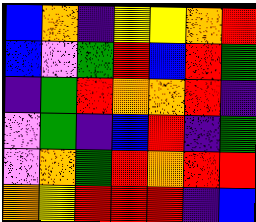[["blue", "orange", "indigo", "yellow", "yellow", "orange", "red"], ["blue", "violet", "green", "red", "blue", "red", "green"], ["indigo", "green", "red", "orange", "orange", "red", "indigo"], ["violet", "green", "indigo", "blue", "red", "indigo", "green"], ["violet", "orange", "green", "red", "orange", "red", "red"], ["orange", "yellow", "red", "red", "red", "indigo", "blue"]]